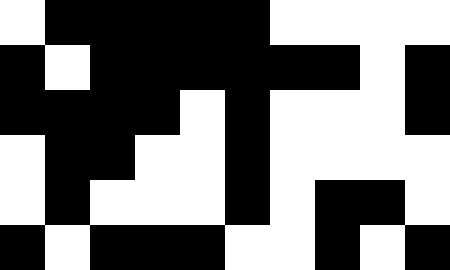[["white", "black", "black", "black", "black", "black", "white", "white", "white", "white"], ["black", "white", "black", "black", "black", "black", "black", "black", "white", "black"], ["black", "black", "black", "black", "white", "black", "white", "white", "white", "black"], ["white", "black", "black", "white", "white", "black", "white", "white", "white", "white"], ["white", "black", "white", "white", "white", "black", "white", "black", "black", "white"], ["black", "white", "black", "black", "black", "white", "white", "black", "white", "black"]]